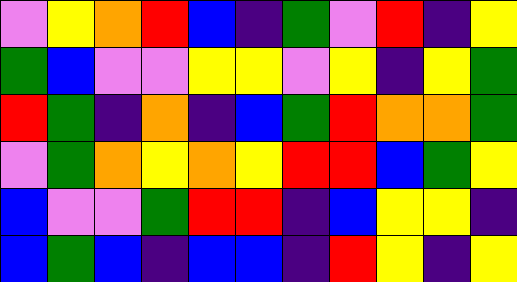[["violet", "yellow", "orange", "red", "blue", "indigo", "green", "violet", "red", "indigo", "yellow"], ["green", "blue", "violet", "violet", "yellow", "yellow", "violet", "yellow", "indigo", "yellow", "green"], ["red", "green", "indigo", "orange", "indigo", "blue", "green", "red", "orange", "orange", "green"], ["violet", "green", "orange", "yellow", "orange", "yellow", "red", "red", "blue", "green", "yellow"], ["blue", "violet", "violet", "green", "red", "red", "indigo", "blue", "yellow", "yellow", "indigo"], ["blue", "green", "blue", "indigo", "blue", "blue", "indigo", "red", "yellow", "indigo", "yellow"]]